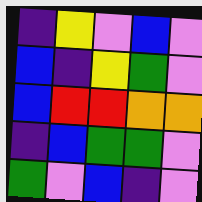[["indigo", "yellow", "violet", "blue", "violet"], ["blue", "indigo", "yellow", "green", "violet"], ["blue", "red", "red", "orange", "orange"], ["indigo", "blue", "green", "green", "violet"], ["green", "violet", "blue", "indigo", "violet"]]